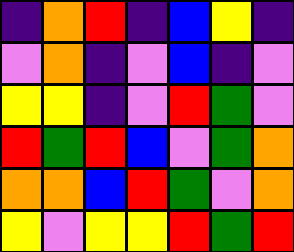[["indigo", "orange", "red", "indigo", "blue", "yellow", "indigo"], ["violet", "orange", "indigo", "violet", "blue", "indigo", "violet"], ["yellow", "yellow", "indigo", "violet", "red", "green", "violet"], ["red", "green", "red", "blue", "violet", "green", "orange"], ["orange", "orange", "blue", "red", "green", "violet", "orange"], ["yellow", "violet", "yellow", "yellow", "red", "green", "red"]]